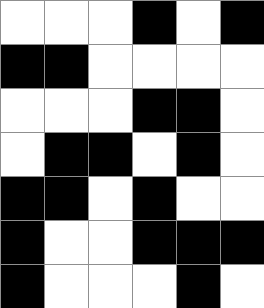[["white", "white", "white", "black", "white", "black"], ["black", "black", "white", "white", "white", "white"], ["white", "white", "white", "black", "black", "white"], ["white", "black", "black", "white", "black", "white"], ["black", "black", "white", "black", "white", "white"], ["black", "white", "white", "black", "black", "black"], ["black", "white", "white", "white", "black", "white"]]